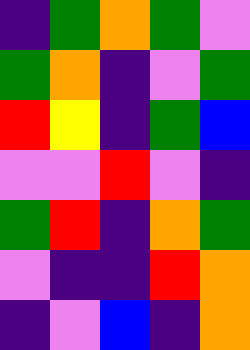[["indigo", "green", "orange", "green", "violet"], ["green", "orange", "indigo", "violet", "green"], ["red", "yellow", "indigo", "green", "blue"], ["violet", "violet", "red", "violet", "indigo"], ["green", "red", "indigo", "orange", "green"], ["violet", "indigo", "indigo", "red", "orange"], ["indigo", "violet", "blue", "indigo", "orange"]]